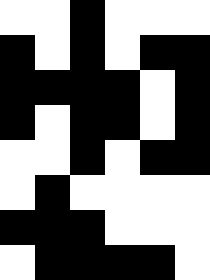[["white", "white", "black", "white", "white", "white"], ["black", "white", "black", "white", "black", "black"], ["black", "black", "black", "black", "white", "black"], ["black", "white", "black", "black", "white", "black"], ["white", "white", "black", "white", "black", "black"], ["white", "black", "white", "white", "white", "white"], ["black", "black", "black", "white", "white", "white"], ["white", "black", "black", "black", "black", "white"]]